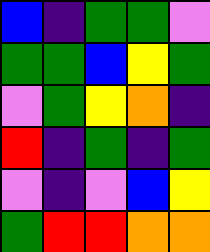[["blue", "indigo", "green", "green", "violet"], ["green", "green", "blue", "yellow", "green"], ["violet", "green", "yellow", "orange", "indigo"], ["red", "indigo", "green", "indigo", "green"], ["violet", "indigo", "violet", "blue", "yellow"], ["green", "red", "red", "orange", "orange"]]